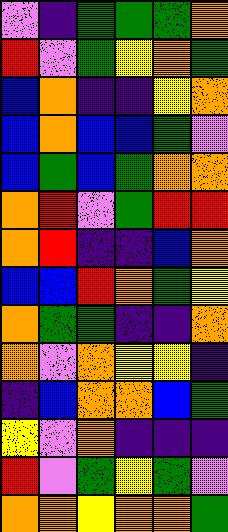[["violet", "indigo", "green", "green", "green", "orange"], ["red", "violet", "green", "yellow", "orange", "green"], ["blue", "orange", "indigo", "indigo", "yellow", "orange"], ["blue", "orange", "blue", "blue", "green", "violet"], ["blue", "green", "blue", "green", "orange", "orange"], ["orange", "red", "violet", "green", "red", "red"], ["orange", "red", "indigo", "indigo", "blue", "orange"], ["blue", "blue", "red", "orange", "green", "yellow"], ["orange", "green", "green", "indigo", "indigo", "orange"], ["orange", "violet", "orange", "yellow", "yellow", "indigo"], ["indigo", "blue", "orange", "orange", "blue", "green"], ["yellow", "violet", "orange", "indigo", "indigo", "indigo"], ["red", "violet", "green", "yellow", "green", "violet"], ["orange", "orange", "yellow", "orange", "orange", "green"]]